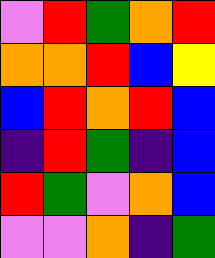[["violet", "red", "green", "orange", "red"], ["orange", "orange", "red", "blue", "yellow"], ["blue", "red", "orange", "red", "blue"], ["indigo", "red", "green", "indigo", "blue"], ["red", "green", "violet", "orange", "blue"], ["violet", "violet", "orange", "indigo", "green"]]